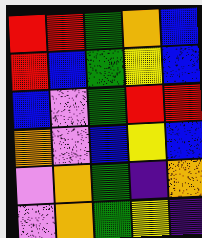[["red", "red", "green", "orange", "blue"], ["red", "blue", "green", "yellow", "blue"], ["blue", "violet", "green", "red", "red"], ["orange", "violet", "blue", "yellow", "blue"], ["violet", "orange", "green", "indigo", "orange"], ["violet", "orange", "green", "yellow", "indigo"]]